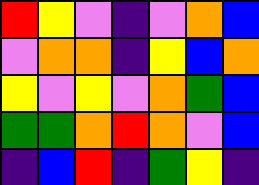[["red", "yellow", "violet", "indigo", "violet", "orange", "blue"], ["violet", "orange", "orange", "indigo", "yellow", "blue", "orange"], ["yellow", "violet", "yellow", "violet", "orange", "green", "blue"], ["green", "green", "orange", "red", "orange", "violet", "blue"], ["indigo", "blue", "red", "indigo", "green", "yellow", "indigo"]]